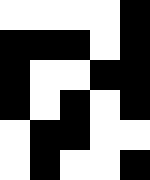[["white", "white", "white", "white", "black"], ["black", "black", "black", "white", "black"], ["black", "white", "white", "black", "black"], ["black", "white", "black", "white", "black"], ["white", "black", "black", "white", "white"], ["white", "black", "white", "white", "black"]]